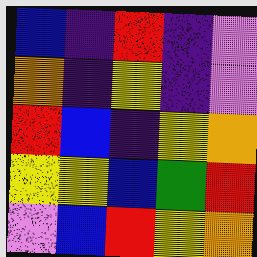[["blue", "indigo", "red", "indigo", "violet"], ["orange", "indigo", "yellow", "indigo", "violet"], ["red", "blue", "indigo", "yellow", "orange"], ["yellow", "yellow", "blue", "green", "red"], ["violet", "blue", "red", "yellow", "orange"]]